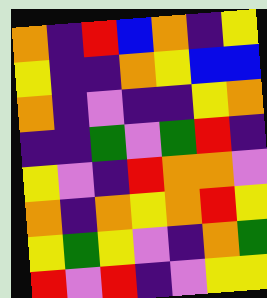[["orange", "indigo", "red", "blue", "orange", "indigo", "yellow"], ["yellow", "indigo", "indigo", "orange", "yellow", "blue", "blue"], ["orange", "indigo", "violet", "indigo", "indigo", "yellow", "orange"], ["indigo", "indigo", "green", "violet", "green", "red", "indigo"], ["yellow", "violet", "indigo", "red", "orange", "orange", "violet"], ["orange", "indigo", "orange", "yellow", "orange", "red", "yellow"], ["yellow", "green", "yellow", "violet", "indigo", "orange", "green"], ["red", "violet", "red", "indigo", "violet", "yellow", "yellow"]]